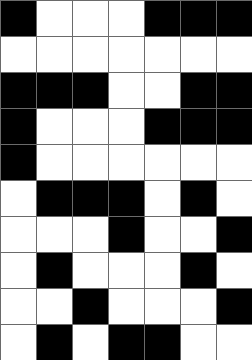[["black", "white", "white", "white", "black", "black", "black"], ["white", "white", "white", "white", "white", "white", "white"], ["black", "black", "black", "white", "white", "black", "black"], ["black", "white", "white", "white", "black", "black", "black"], ["black", "white", "white", "white", "white", "white", "white"], ["white", "black", "black", "black", "white", "black", "white"], ["white", "white", "white", "black", "white", "white", "black"], ["white", "black", "white", "white", "white", "black", "white"], ["white", "white", "black", "white", "white", "white", "black"], ["white", "black", "white", "black", "black", "white", "white"]]